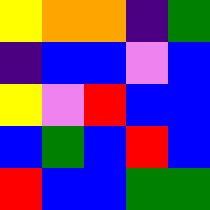[["yellow", "orange", "orange", "indigo", "green"], ["indigo", "blue", "blue", "violet", "blue"], ["yellow", "violet", "red", "blue", "blue"], ["blue", "green", "blue", "red", "blue"], ["red", "blue", "blue", "green", "green"]]